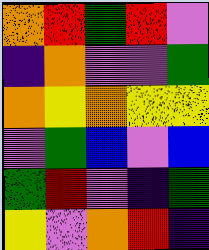[["orange", "red", "green", "red", "violet"], ["indigo", "orange", "violet", "violet", "green"], ["orange", "yellow", "orange", "yellow", "yellow"], ["violet", "green", "blue", "violet", "blue"], ["green", "red", "violet", "indigo", "green"], ["yellow", "violet", "orange", "red", "indigo"]]